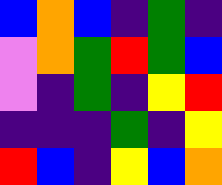[["blue", "orange", "blue", "indigo", "green", "indigo"], ["violet", "orange", "green", "red", "green", "blue"], ["violet", "indigo", "green", "indigo", "yellow", "red"], ["indigo", "indigo", "indigo", "green", "indigo", "yellow"], ["red", "blue", "indigo", "yellow", "blue", "orange"]]